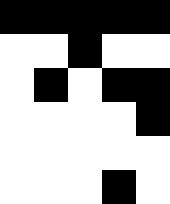[["black", "black", "black", "black", "black"], ["white", "white", "black", "white", "white"], ["white", "black", "white", "black", "black"], ["white", "white", "white", "white", "black"], ["white", "white", "white", "white", "white"], ["white", "white", "white", "black", "white"]]